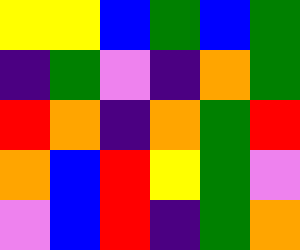[["yellow", "yellow", "blue", "green", "blue", "green"], ["indigo", "green", "violet", "indigo", "orange", "green"], ["red", "orange", "indigo", "orange", "green", "red"], ["orange", "blue", "red", "yellow", "green", "violet"], ["violet", "blue", "red", "indigo", "green", "orange"]]